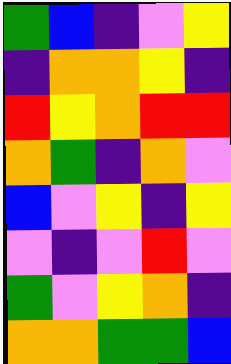[["green", "blue", "indigo", "violet", "yellow"], ["indigo", "orange", "orange", "yellow", "indigo"], ["red", "yellow", "orange", "red", "red"], ["orange", "green", "indigo", "orange", "violet"], ["blue", "violet", "yellow", "indigo", "yellow"], ["violet", "indigo", "violet", "red", "violet"], ["green", "violet", "yellow", "orange", "indigo"], ["orange", "orange", "green", "green", "blue"]]